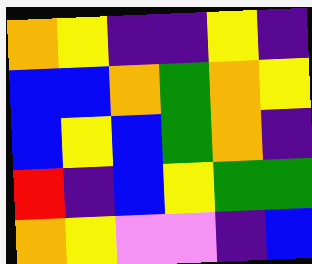[["orange", "yellow", "indigo", "indigo", "yellow", "indigo"], ["blue", "blue", "orange", "green", "orange", "yellow"], ["blue", "yellow", "blue", "green", "orange", "indigo"], ["red", "indigo", "blue", "yellow", "green", "green"], ["orange", "yellow", "violet", "violet", "indigo", "blue"]]